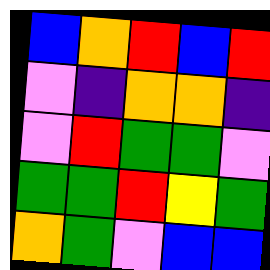[["blue", "orange", "red", "blue", "red"], ["violet", "indigo", "orange", "orange", "indigo"], ["violet", "red", "green", "green", "violet"], ["green", "green", "red", "yellow", "green"], ["orange", "green", "violet", "blue", "blue"]]